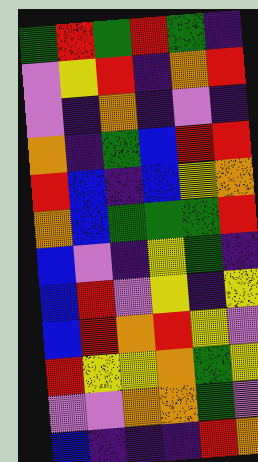[["green", "red", "green", "red", "green", "indigo"], ["violet", "yellow", "red", "indigo", "orange", "red"], ["violet", "indigo", "orange", "indigo", "violet", "indigo"], ["orange", "indigo", "green", "blue", "red", "red"], ["red", "blue", "indigo", "blue", "yellow", "orange"], ["orange", "blue", "green", "green", "green", "red"], ["blue", "violet", "indigo", "yellow", "green", "indigo"], ["blue", "red", "violet", "yellow", "indigo", "yellow"], ["blue", "red", "orange", "red", "yellow", "violet"], ["red", "yellow", "yellow", "orange", "green", "yellow"], ["violet", "violet", "orange", "orange", "green", "violet"], ["blue", "indigo", "indigo", "indigo", "red", "orange"]]